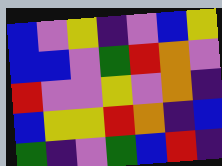[["blue", "violet", "yellow", "indigo", "violet", "blue", "yellow"], ["blue", "blue", "violet", "green", "red", "orange", "violet"], ["red", "violet", "violet", "yellow", "violet", "orange", "indigo"], ["blue", "yellow", "yellow", "red", "orange", "indigo", "blue"], ["green", "indigo", "violet", "green", "blue", "red", "indigo"]]